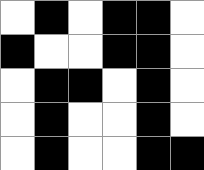[["white", "black", "white", "black", "black", "white"], ["black", "white", "white", "black", "black", "white"], ["white", "black", "black", "white", "black", "white"], ["white", "black", "white", "white", "black", "white"], ["white", "black", "white", "white", "black", "black"]]